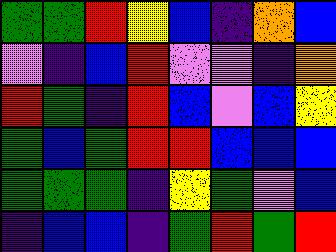[["green", "green", "red", "yellow", "blue", "indigo", "orange", "blue"], ["violet", "indigo", "blue", "red", "violet", "violet", "indigo", "orange"], ["red", "green", "indigo", "red", "blue", "violet", "blue", "yellow"], ["green", "blue", "green", "red", "red", "blue", "blue", "blue"], ["green", "green", "green", "indigo", "yellow", "green", "violet", "blue"], ["indigo", "blue", "blue", "indigo", "green", "red", "green", "red"]]